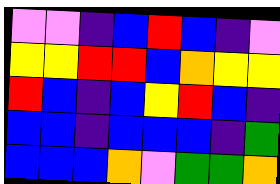[["violet", "violet", "indigo", "blue", "red", "blue", "indigo", "violet"], ["yellow", "yellow", "red", "red", "blue", "orange", "yellow", "yellow"], ["red", "blue", "indigo", "blue", "yellow", "red", "blue", "indigo"], ["blue", "blue", "indigo", "blue", "blue", "blue", "indigo", "green"], ["blue", "blue", "blue", "orange", "violet", "green", "green", "orange"]]